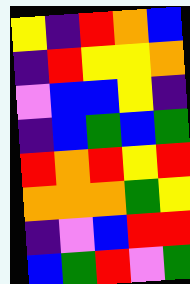[["yellow", "indigo", "red", "orange", "blue"], ["indigo", "red", "yellow", "yellow", "orange"], ["violet", "blue", "blue", "yellow", "indigo"], ["indigo", "blue", "green", "blue", "green"], ["red", "orange", "red", "yellow", "red"], ["orange", "orange", "orange", "green", "yellow"], ["indigo", "violet", "blue", "red", "red"], ["blue", "green", "red", "violet", "green"]]